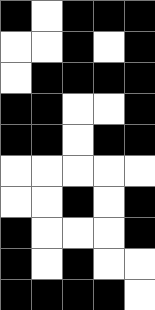[["black", "white", "black", "black", "black"], ["white", "white", "black", "white", "black"], ["white", "black", "black", "black", "black"], ["black", "black", "white", "white", "black"], ["black", "black", "white", "black", "black"], ["white", "white", "white", "white", "white"], ["white", "white", "black", "white", "black"], ["black", "white", "white", "white", "black"], ["black", "white", "black", "white", "white"], ["black", "black", "black", "black", "white"]]